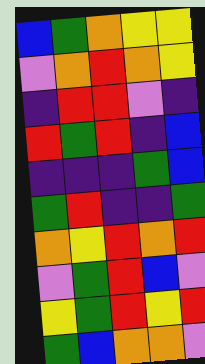[["blue", "green", "orange", "yellow", "yellow"], ["violet", "orange", "red", "orange", "yellow"], ["indigo", "red", "red", "violet", "indigo"], ["red", "green", "red", "indigo", "blue"], ["indigo", "indigo", "indigo", "green", "blue"], ["green", "red", "indigo", "indigo", "green"], ["orange", "yellow", "red", "orange", "red"], ["violet", "green", "red", "blue", "violet"], ["yellow", "green", "red", "yellow", "red"], ["green", "blue", "orange", "orange", "violet"]]